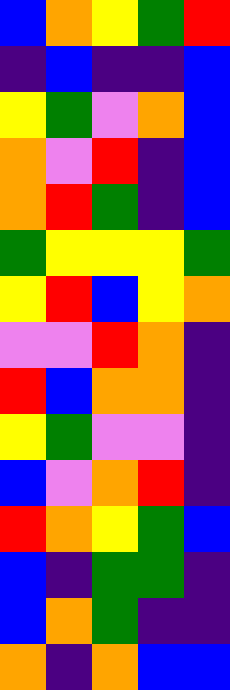[["blue", "orange", "yellow", "green", "red"], ["indigo", "blue", "indigo", "indigo", "blue"], ["yellow", "green", "violet", "orange", "blue"], ["orange", "violet", "red", "indigo", "blue"], ["orange", "red", "green", "indigo", "blue"], ["green", "yellow", "yellow", "yellow", "green"], ["yellow", "red", "blue", "yellow", "orange"], ["violet", "violet", "red", "orange", "indigo"], ["red", "blue", "orange", "orange", "indigo"], ["yellow", "green", "violet", "violet", "indigo"], ["blue", "violet", "orange", "red", "indigo"], ["red", "orange", "yellow", "green", "blue"], ["blue", "indigo", "green", "green", "indigo"], ["blue", "orange", "green", "indigo", "indigo"], ["orange", "indigo", "orange", "blue", "blue"]]